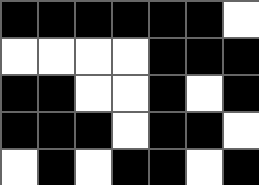[["black", "black", "black", "black", "black", "black", "white"], ["white", "white", "white", "white", "black", "black", "black"], ["black", "black", "white", "white", "black", "white", "black"], ["black", "black", "black", "white", "black", "black", "white"], ["white", "black", "white", "black", "black", "white", "black"]]